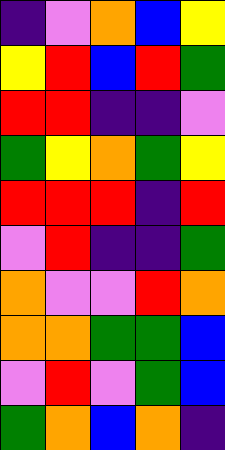[["indigo", "violet", "orange", "blue", "yellow"], ["yellow", "red", "blue", "red", "green"], ["red", "red", "indigo", "indigo", "violet"], ["green", "yellow", "orange", "green", "yellow"], ["red", "red", "red", "indigo", "red"], ["violet", "red", "indigo", "indigo", "green"], ["orange", "violet", "violet", "red", "orange"], ["orange", "orange", "green", "green", "blue"], ["violet", "red", "violet", "green", "blue"], ["green", "orange", "blue", "orange", "indigo"]]